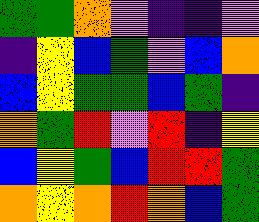[["green", "green", "orange", "violet", "indigo", "indigo", "violet"], ["indigo", "yellow", "blue", "green", "violet", "blue", "orange"], ["blue", "yellow", "green", "green", "blue", "green", "indigo"], ["orange", "green", "red", "violet", "red", "indigo", "yellow"], ["blue", "yellow", "green", "blue", "red", "red", "green"], ["orange", "yellow", "orange", "red", "orange", "blue", "green"]]